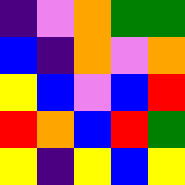[["indigo", "violet", "orange", "green", "green"], ["blue", "indigo", "orange", "violet", "orange"], ["yellow", "blue", "violet", "blue", "red"], ["red", "orange", "blue", "red", "green"], ["yellow", "indigo", "yellow", "blue", "yellow"]]